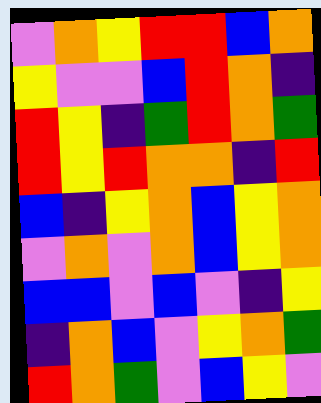[["violet", "orange", "yellow", "red", "red", "blue", "orange"], ["yellow", "violet", "violet", "blue", "red", "orange", "indigo"], ["red", "yellow", "indigo", "green", "red", "orange", "green"], ["red", "yellow", "red", "orange", "orange", "indigo", "red"], ["blue", "indigo", "yellow", "orange", "blue", "yellow", "orange"], ["violet", "orange", "violet", "orange", "blue", "yellow", "orange"], ["blue", "blue", "violet", "blue", "violet", "indigo", "yellow"], ["indigo", "orange", "blue", "violet", "yellow", "orange", "green"], ["red", "orange", "green", "violet", "blue", "yellow", "violet"]]